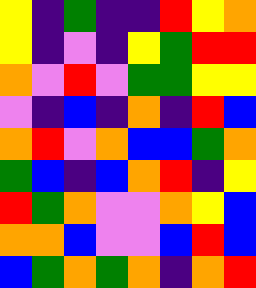[["yellow", "indigo", "green", "indigo", "indigo", "red", "yellow", "orange"], ["yellow", "indigo", "violet", "indigo", "yellow", "green", "red", "red"], ["orange", "violet", "red", "violet", "green", "green", "yellow", "yellow"], ["violet", "indigo", "blue", "indigo", "orange", "indigo", "red", "blue"], ["orange", "red", "violet", "orange", "blue", "blue", "green", "orange"], ["green", "blue", "indigo", "blue", "orange", "red", "indigo", "yellow"], ["red", "green", "orange", "violet", "violet", "orange", "yellow", "blue"], ["orange", "orange", "blue", "violet", "violet", "blue", "red", "blue"], ["blue", "green", "orange", "green", "orange", "indigo", "orange", "red"]]